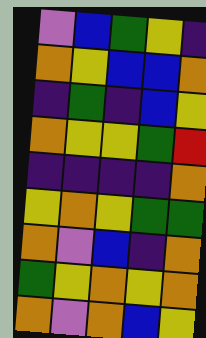[["violet", "blue", "green", "yellow", "indigo"], ["orange", "yellow", "blue", "blue", "orange"], ["indigo", "green", "indigo", "blue", "yellow"], ["orange", "yellow", "yellow", "green", "red"], ["indigo", "indigo", "indigo", "indigo", "orange"], ["yellow", "orange", "yellow", "green", "green"], ["orange", "violet", "blue", "indigo", "orange"], ["green", "yellow", "orange", "yellow", "orange"], ["orange", "violet", "orange", "blue", "yellow"]]